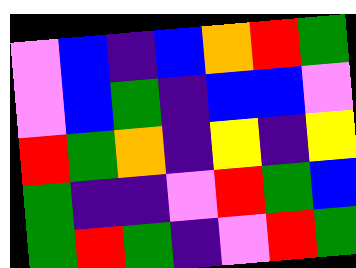[["violet", "blue", "indigo", "blue", "orange", "red", "green"], ["violet", "blue", "green", "indigo", "blue", "blue", "violet"], ["red", "green", "orange", "indigo", "yellow", "indigo", "yellow"], ["green", "indigo", "indigo", "violet", "red", "green", "blue"], ["green", "red", "green", "indigo", "violet", "red", "green"]]